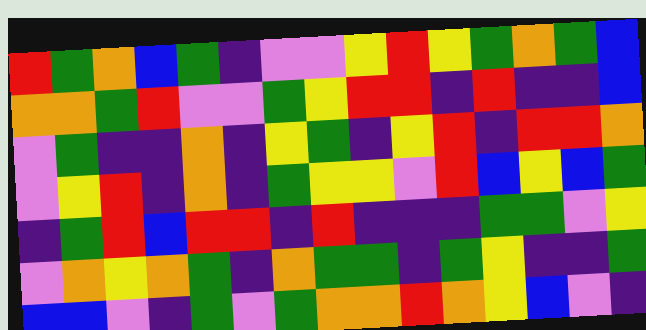[["red", "green", "orange", "blue", "green", "indigo", "violet", "violet", "yellow", "red", "yellow", "green", "orange", "green", "blue"], ["orange", "orange", "green", "red", "violet", "violet", "green", "yellow", "red", "red", "indigo", "red", "indigo", "indigo", "blue"], ["violet", "green", "indigo", "indigo", "orange", "indigo", "yellow", "green", "indigo", "yellow", "red", "indigo", "red", "red", "orange"], ["violet", "yellow", "red", "indigo", "orange", "indigo", "green", "yellow", "yellow", "violet", "red", "blue", "yellow", "blue", "green"], ["indigo", "green", "red", "blue", "red", "red", "indigo", "red", "indigo", "indigo", "indigo", "green", "green", "violet", "yellow"], ["violet", "orange", "yellow", "orange", "green", "indigo", "orange", "green", "green", "indigo", "green", "yellow", "indigo", "indigo", "green"], ["blue", "blue", "violet", "indigo", "green", "violet", "green", "orange", "orange", "red", "orange", "yellow", "blue", "violet", "indigo"]]